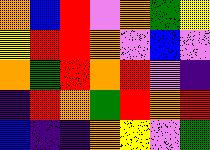[["orange", "blue", "red", "violet", "orange", "green", "yellow"], ["yellow", "red", "red", "orange", "violet", "blue", "violet"], ["orange", "green", "red", "orange", "red", "violet", "indigo"], ["indigo", "red", "orange", "green", "red", "orange", "red"], ["blue", "indigo", "indigo", "orange", "yellow", "violet", "green"]]